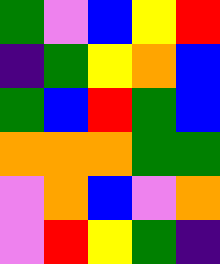[["green", "violet", "blue", "yellow", "red"], ["indigo", "green", "yellow", "orange", "blue"], ["green", "blue", "red", "green", "blue"], ["orange", "orange", "orange", "green", "green"], ["violet", "orange", "blue", "violet", "orange"], ["violet", "red", "yellow", "green", "indigo"]]